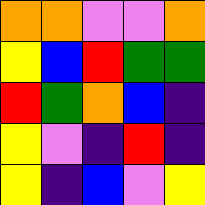[["orange", "orange", "violet", "violet", "orange"], ["yellow", "blue", "red", "green", "green"], ["red", "green", "orange", "blue", "indigo"], ["yellow", "violet", "indigo", "red", "indigo"], ["yellow", "indigo", "blue", "violet", "yellow"]]